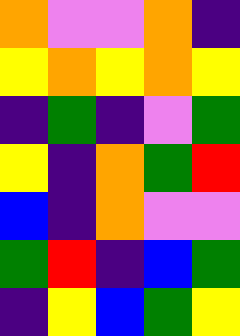[["orange", "violet", "violet", "orange", "indigo"], ["yellow", "orange", "yellow", "orange", "yellow"], ["indigo", "green", "indigo", "violet", "green"], ["yellow", "indigo", "orange", "green", "red"], ["blue", "indigo", "orange", "violet", "violet"], ["green", "red", "indigo", "blue", "green"], ["indigo", "yellow", "blue", "green", "yellow"]]